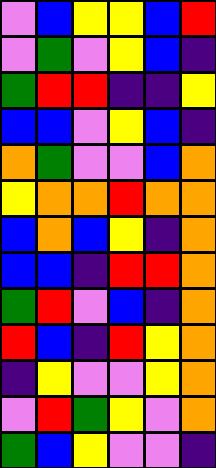[["violet", "blue", "yellow", "yellow", "blue", "red"], ["violet", "green", "violet", "yellow", "blue", "indigo"], ["green", "red", "red", "indigo", "indigo", "yellow"], ["blue", "blue", "violet", "yellow", "blue", "indigo"], ["orange", "green", "violet", "violet", "blue", "orange"], ["yellow", "orange", "orange", "red", "orange", "orange"], ["blue", "orange", "blue", "yellow", "indigo", "orange"], ["blue", "blue", "indigo", "red", "red", "orange"], ["green", "red", "violet", "blue", "indigo", "orange"], ["red", "blue", "indigo", "red", "yellow", "orange"], ["indigo", "yellow", "violet", "violet", "yellow", "orange"], ["violet", "red", "green", "yellow", "violet", "orange"], ["green", "blue", "yellow", "violet", "violet", "indigo"]]